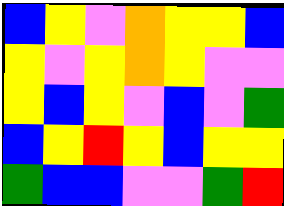[["blue", "yellow", "violet", "orange", "yellow", "yellow", "blue"], ["yellow", "violet", "yellow", "orange", "yellow", "violet", "violet"], ["yellow", "blue", "yellow", "violet", "blue", "violet", "green"], ["blue", "yellow", "red", "yellow", "blue", "yellow", "yellow"], ["green", "blue", "blue", "violet", "violet", "green", "red"]]